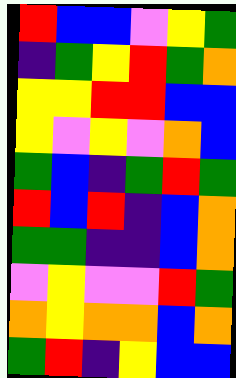[["red", "blue", "blue", "violet", "yellow", "green"], ["indigo", "green", "yellow", "red", "green", "orange"], ["yellow", "yellow", "red", "red", "blue", "blue"], ["yellow", "violet", "yellow", "violet", "orange", "blue"], ["green", "blue", "indigo", "green", "red", "green"], ["red", "blue", "red", "indigo", "blue", "orange"], ["green", "green", "indigo", "indigo", "blue", "orange"], ["violet", "yellow", "violet", "violet", "red", "green"], ["orange", "yellow", "orange", "orange", "blue", "orange"], ["green", "red", "indigo", "yellow", "blue", "blue"]]